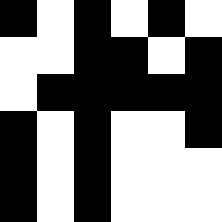[["black", "white", "black", "white", "black", "white"], ["white", "white", "black", "black", "white", "black"], ["white", "black", "black", "black", "black", "black"], ["black", "white", "black", "white", "white", "black"], ["black", "white", "black", "white", "white", "white"], ["black", "white", "black", "white", "white", "white"]]